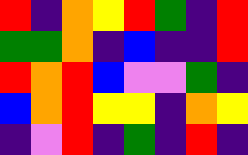[["red", "indigo", "orange", "yellow", "red", "green", "indigo", "red"], ["green", "green", "orange", "indigo", "blue", "indigo", "indigo", "red"], ["red", "orange", "red", "blue", "violet", "violet", "green", "indigo"], ["blue", "orange", "red", "yellow", "yellow", "indigo", "orange", "yellow"], ["indigo", "violet", "red", "indigo", "green", "indigo", "red", "indigo"]]